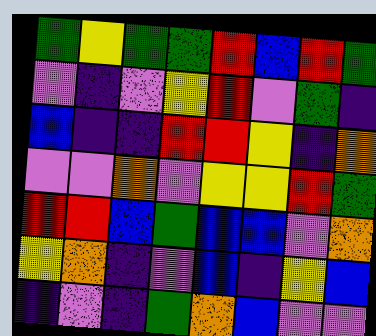[["green", "yellow", "green", "green", "red", "blue", "red", "green"], ["violet", "indigo", "violet", "yellow", "red", "violet", "green", "indigo"], ["blue", "indigo", "indigo", "red", "red", "yellow", "indigo", "orange"], ["violet", "violet", "orange", "violet", "yellow", "yellow", "red", "green"], ["red", "red", "blue", "green", "blue", "blue", "violet", "orange"], ["yellow", "orange", "indigo", "violet", "blue", "indigo", "yellow", "blue"], ["indigo", "violet", "indigo", "green", "orange", "blue", "violet", "violet"]]